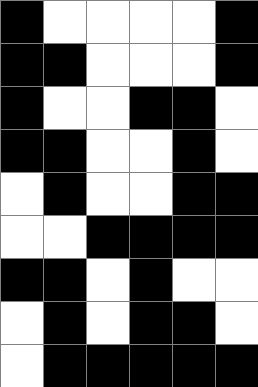[["black", "white", "white", "white", "white", "black"], ["black", "black", "white", "white", "white", "black"], ["black", "white", "white", "black", "black", "white"], ["black", "black", "white", "white", "black", "white"], ["white", "black", "white", "white", "black", "black"], ["white", "white", "black", "black", "black", "black"], ["black", "black", "white", "black", "white", "white"], ["white", "black", "white", "black", "black", "white"], ["white", "black", "black", "black", "black", "black"]]